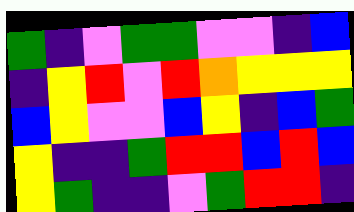[["green", "indigo", "violet", "green", "green", "violet", "violet", "indigo", "blue"], ["indigo", "yellow", "red", "violet", "red", "orange", "yellow", "yellow", "yellow"], ["blue", "yellow", "violet", "violet", "blue", "yellow", "indigo", "blue", "green"], ["yellow", "indigo", "indigo", "green", "red", "red", "blue", "red", "blue"], ["yellow", "green", "indigo", "indigo", "violet", "green", "red", "red", "indigo"]]